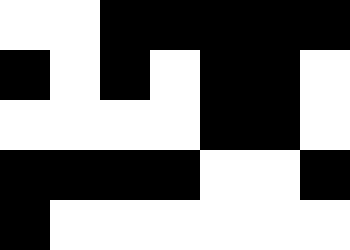[["white", "white", "black", "black", "black", "black", "black"], ["black", "white", "black", "white", "black", "black", "white"], ["white", "white", "white", "white", "black", "black", "white"], ["black", "black", "black", "black", "white", "white", "black"], ["black", "white", "white", "white", "white", "white", "white"]]